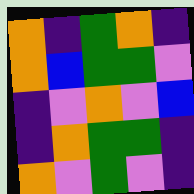[["orange", "indigo", "green", "orange", "indigo"], ["orange", "blue", "green", "green", "violet"], ["indigo", "violet", "orange", "violet", "blue"], ["indigo", "orange", "green", "green", "indigo"], ["orange", "violet", "green", "violet", "indigo"]]